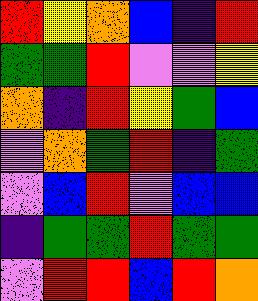[["red", "yellow", "orange", "blue", "indigo", "red"], ["green", "green", "red", "violet", "violet", "yellow"], ["orange", "indigo", "red", "yellow", "green", "blue"], ["violet", "orange", "green", "red", "indigo", "green"], ["violet", "blue", "red", "violet", "blue", "blue"], ["indigo", "green", "green", "red", "green", "green"], ["violet", "red", "red", "blue", "red", "orange"]]